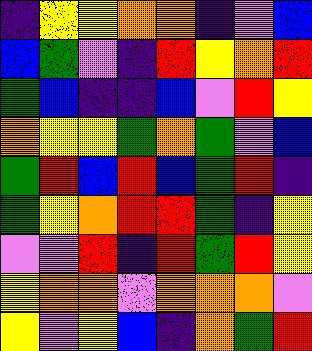[["indigo", "yellow", "yellow", "orange", "orange", "indigo", "violet", "blue"], ["blue", "green", "violet", "indigo", "red", "yellow", "orange", "red"], ["green", "blue", "indigo", "indigo", "blue", "violet", "red", "yellow"], ["orange", "yellow", "yellow", "green", "orange", "green", "violet", "blue"], ["green", "red", "blue", "red", "blue", "green", "red", "indigo"], ["green", "yellow", "orange", "red", "red", "green", "indigo", "yellow"], ["violet", "violet", "red", "indigo", "red", "green", "red", "yellow"], ["yellow", "orange", "orange", "violet", "orange", "orange", "orange", "violet"], ["yellow", "violet", "yellow", "blue", "indigo", "orange", "green", "red"]]